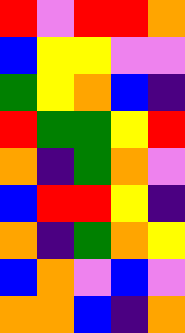[["red", "violet", "red", "red", "orange"], ["blue", "yellow", "yellow", "violet", "violet"], ["green", "yellow", "orange", "blue", "indigo"], ["red", "green", "green", "yellow", "red"], ["orange", "indigo", "green", "orange", "violet"], ["blue", "red", "red", "yellow", "indigo"], ["orange", "indigo", "green", "orange", "yellow"], ["blue", "orange", "violet", "blue", "violet"], ["orange", "orange", "blue", "indigo", "orange"]]